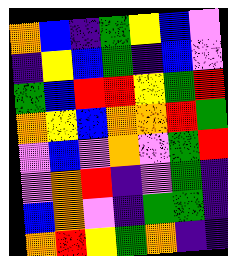[["orange", "blue", "indigo", "green", "yellow", "blue", "violet"], ["indigo", "yellow", "blue", "green", "indigo", "blue", "violet"], ["green", "blue", "red", "red", "yellow", "green", "red"], ["orange", "yellow", "blue", "orange", "orange", "red", "green"], ["violet", "blue", "violet", "orange", "violet", "green", "red"], ["violet", "orange", "red", "indigo", "violet", "green", "indigo"], ["blue", "orange", "violet", "indigo", "green", "green", "indigo"], ["orange", "red", "yellow", "green", "orange", "indigo", "indigo"]]